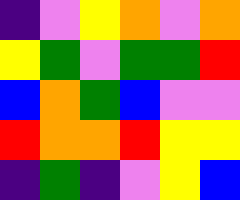[["indigo", "violet", "yellow", "orange", "violet", "orange"], ["yellow", "green", "violet", "green", "green", "red"], ["blue", "orange", "green", "blue", "violet", "violet"], ["red", "orange", "orange", "red", "yellow", "yellow"], ["indigo", "green", "indigo", "violet", "yellow", "blue"]]